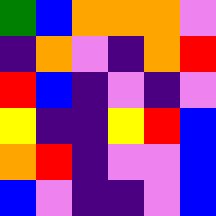[["green", "blue", "orange", "orange", "orange", "violet"], ["indigo", "orange", "violet", "indigo", "orange", "red"], ["red", "blue", "indigo", "violet", "indigo", "violet"], ["yellow", "indigo", "indigo", "yellow", "red", "blue"], ["orange", "red", "indigo", "violet", "violet", "blue"], ["blue", "violet", "indigo", "indigo", "violet", "blue"]]